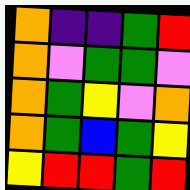[["orange", "indigo", "indigo", "green", "red"], ["orange", "violet", "green", "green", "violet"], ["orange", "green", "yellow", "violet", "orange"], ["orange", "green", "blue", "green", "yellow"], ["yellow", "red", "red", "green", "red"]]